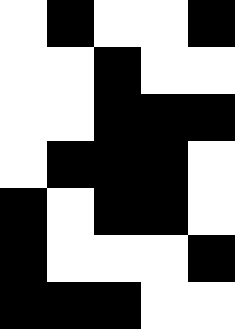[["white", "black", "white", "white", "black"], ["white", "white", "black", "white", "white"], ["white", "white", "black", "black", "black"], ["white", "black", "black", "black", "white"], ["black", "white", "black", "black", "white"], ["black", "white", "white", "white", "black"], ["black", "black", "black", "white", "white"]]